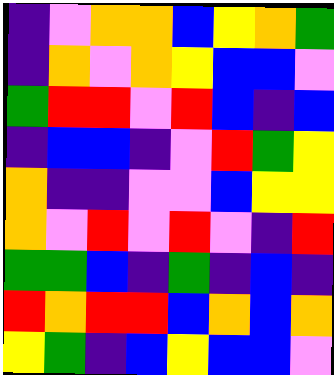[["indigo", "violet", "orange", "orange", "blue", "yellow", "orange", "green"], ["indigo", "orange", "violet", "orange", "yellow", "blue", "blue", "violet"], ["green", "red", "red", "violet", "red", "blue", "indigo", "blue"], ["indigo", "blue", "blue", "indigo", "violet", "red", "green", "yellow"], ["orange", "indigo", "indigo", "violet", "violet", "blue", "yellow", "yellow"], ["orange", "violet", "red", "violet", "red", "violet", "indigo", "red"], ["green", "green", "blue", "indigo", "green", "indigo", "blue", "indigo"], ["red", "orange", "red", "red", "blue", "orange", "blue", "orange"], ["yellow", "green", "indigo", "blue", "yellow", "blue", "blue", "violet"]]